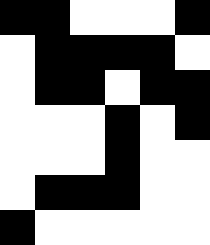[["black", "black", "white", "white", "white", "black"], ["white", "black", "black", "black", "black", "white"], ["white", "black", "black", "white", "black", "black"], ["white", "white", "white", "black", "white", "black"], ["white", "white", "white", "black", "white", "white"], ["white", "black", "black", "black", "white", "white"], ["black", "white", "white", "white", "white", "white"]]